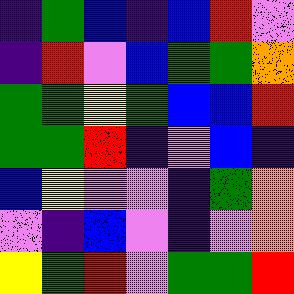[["indigo", "green", "blue", "indigo", "blue", "red", "violet"], ["indigo", "red", "violet", "blue", "green", "green", "orange"], ["green", "green", "yellow", "green", "blue", "blue", "red"], ["green", "green", "red", "indigo", "violet", "blue", "indigo"], ["blue", "yellow", "violet", "violet", "indigo", "green", "orange"], ["violet", "indigo", "blue", "violet", "indigo", "violet", "orange"], ["yellow", "green", "red", "violet", "green", "green", "red"]]